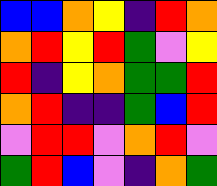[["blue", "blue", "orange", "yellow", "indigo", "red", "orange"], ["orange", "red", "yellow", "red", "green", "violet", "yellow"], ["red", "indigo", "yellow", "orange", "green", "green", "red"], ["orange", "red", "indigo", "indigo", "green", "blue", "red"], ["violet", "red", "red", "violet", "orange", "red", "violet"], ["green", "red", "blue", "violet", "indigo", "orange", "green"]]